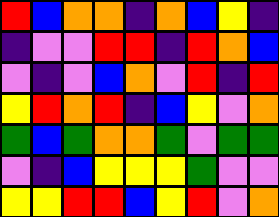[["red", "blue", "orange", "orange", "indigo", "orange", "blue", "yellow", "indigo"], ["indigo", "violet", "violet", "red", "red", "indigo", "red", "orange", "blue"], ["violet", "indigo", "violet", "blue", "orange", "violet", "red", "indigo", "red"], ["yellow", "red", "orange", "red", "indigo", "blue", "yellow", "violet", "orange"], ["green", "blue", "green", "orange", "orange", "green", "violet", "green", "green"], ["violet", "indigo", "blue", "yellow", "yellow", "yellow", "green", "violet", "violet"], ["yellow", "yellow", "red", "red", "blue", "yellow", "red", "violet", "orange"]]